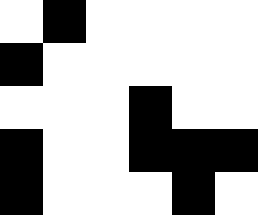[["white", "black", "white", "white", "white", "white"], ["black", "white", "white", "white", "white", "white"], ["white", "white", "white", "black", "white", "white"], ["black", "white", "white", "black", "black", "black"], ["black", "white", "white", "white", "black", "white"]]